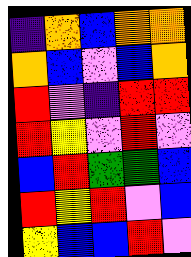[["indigo", "orange", "blue", "orange", "orange"], ["orange", "blue", "violet", "blue", "orange"], ["red", "violet", "indigo", "red", "red"], ["red", "yellow", "violet", "red", "violet"], ["blue", "red", "green", "green", "blue"], ["red", "yellow", "red", "violet", "blue"], ["yellow", "blue", "blue", "red", "violet"]]